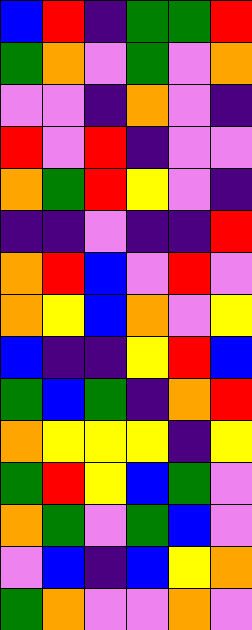[["blue", "red", "indigo", "green", "green", "red"], ["green", "orange", "violet", "green", "violet", "orange"], ["violet", "violet", "indigo", "orange", "violet", "indigo"], ["red", "violet", "red", "indigo", "violet", "violet"], ["orange", "green", "red", "yellow", "violet", "indigo"], ["indigo", "indigo", "violet", "indigo", "indigo", "red"], ["orange", "red", "blue", "violet", "red", "violet"], ["orange", "yellow", "blue", "orange", "violet", "yellow"], ["blue", "indigo", "indigo", "yellow", "red", "blue"], ["green", "blue", "green", "indigo", "orange", "red"], ["orange", "yellow", "yellow", "yellow", "indigo", "yellow"], ["green", "red", "yellow", "blue", "green", "violet"], ["orange", "green", "violet", "green", "blue", "violet"], ["violet", "blue", "indigo", "blue", "yellow", "orange"], ["green", "orange", "violet", "violet", "orange", "violet"]]